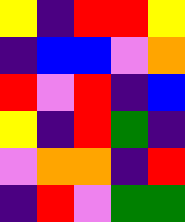[["yellow", "indigo", "red", "red", "yellow"], ["indigo", "blue", "blue", "violet", "orange"], ["red", "violet", "red", "indigo", "blue"], ["yellow", "indigo", "red", "green", "indigo"], ["violet", "orange", "orange", "indigo", "red"], ["indigo", "red", "violet", "green", "green"]]